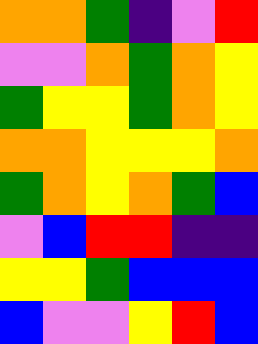[["orange", "orange", "green", "indigo", "violet", "red"], ["violet", "violet", "orange", "green", "orange", "yellow"], ["green", "yellow", "yellow", "green", "orange", "yellow"], ["orange", "orange", "yellow", "yellow", "yellow", "orange"], ["green", "orange", "yellow", "orange", "green", "blue"], ["violet", "blue", "red", "red", "indigo", "indigo"], ["yellow", "yellow", "green", "blue", "blue", "blue"], ["blue", "violet", "violet", "yellow", "red", "blue"]]